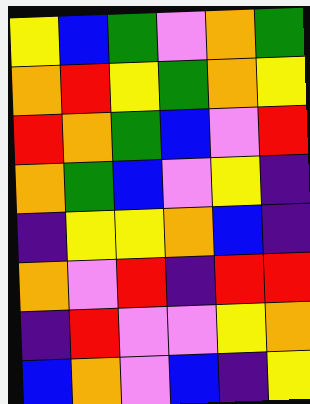[["yellow", "blue", "green", "violet", "orange", "green"], ["orange", "red", "yellow", "green", "orange", "yellow"], ["red", "orange", "green", "blue", "violet", "red"], ["orange", "green", "blue", "violet", "yellow", "indigo"], ["indigo", "yellow", "yellow", "orange", "blue", "indigo"], ["orange", "violet", "red", "indigo", "red", "red"], ["indigo", "red", "violet", "violet", "yellow", "orange"], ["blue", "orange", "violet", "blue", "indigo", "yellow"]]